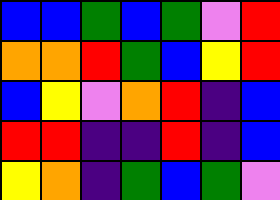[["blue", "blue", "green", "blue", "green", "violet", "red"], ["orange", "orange", "red", "green", "blue", "yellow", "red"], ["blue", "yellow", "violet", "orange", "red", "indigo", "blue"], ["red", "red", "indigo", "indigo", "red", "indigo", "blue"], ["yellow", "orange", "indigo", "green", "blue", "green", "violet"]]